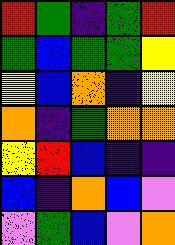[["red", "green", "indigo", "green", "red"], ["green", "blue", "green", "green", "yellow"], ["yellow", "blue", "orange", "indigo", "yellow"], ["orange", "indigo", "green", "orange", "orange"], ["yellow", "red", "blue", "indigo", "indigo"], ["blue", "indigo", "orange", "blue", "violet"], ["violet", "green", "blue", "violet", "orange"]]